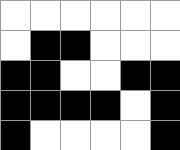[["white", "white", "white", "white", "white", "white"], ["white", "black", "black", "white", "white", "white"], ["black", "black", "white", "white", "black", "black"], ["black", "black", "black", "black", "white", "black"], ["black", "white", "white", "white", "white", "black"]]